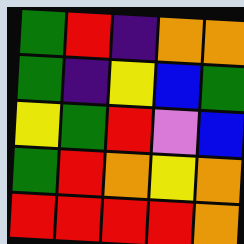[["green", "red", "indigo", "orange", "orange"], ["green", "indigo", "yellow", "blue", "green"], ["yellow", "green", "red", "violet", "blue"], ["green", "red", "orange", "yellow", "orange"], ["red", "red", "red", "red", "orange"]]